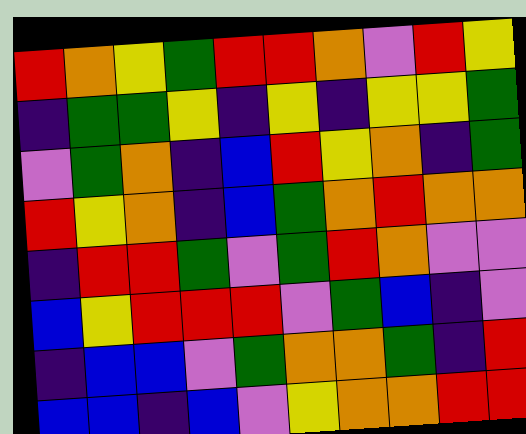[["red", "orange", "yellow", "green", "red", "red", "orange", "violet", "red", "yellow"], ["indigo", "green", "green", "yellow", "indigo", "yellow", "indigo", "yellow", "yellow", "green"], ["violet", "green", "orange", "indigo", "blue", "red", "yellow", "orange", "indigo", "green"], ["red", "yellow", "orange", "indigo", "blue", "green", "orange", "red", "orange", "orange"], ["indigo", "red", "red", "green", "violet", "green", "red", "orange", "violet", "violet"], ["blue", "yellow", "red", "red", "red", "violet", "green", "blue", "indigo", "violet"], ["indigo", "blue", "blue", "violet", "green", "orange", "orange", "green", "indigo", "red"], ["blue", "blue", "indigo", "blue", "violet", "yellow", "orange", "orange", "red", "red"]]